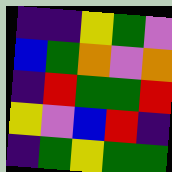[["indigo", "indigo", "yellow", "green", "violet"], ["blue", "green", "orange", "violet", "orange"], ["indigo", "red", "green", "green", "red"], ["yellow", "violet", "blue", "red", "indigo"], ["indigo", "green", "yellow", "green", "green"]]